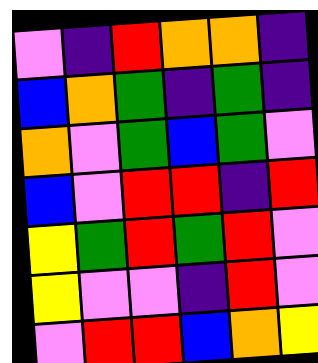[["violet", "indigo", "red", "orange", "orange", "indigo"], ["blue", "orange", "green", "indigo", "green", "indigo"], ["orange", "violet", "green", "blue", "green", "violet"], ["blue", "violet", "red", "red", "indigo", "red"], ["yellow", "green", "red", "green", "red", "violet"], ["yellow", "violet", "violet", "indigo", "red", "violet"], ["violet", "red", "red", "blue", "orange", "yellow"]]